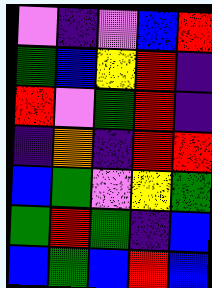[["violet", "indigo", "violet", "blue", "red"], ["green", "blue", "yellow", "red", "indigo"], ["red", "violet", "green", "red", "indigo"], ["indigo", "orange", "indigo", "red", "red"], ["blue", "green", "violet", "yellow", "green"], ["green", "red", "green", "indigo", "blue"], ["blue", "green", "blue", "red", "blue"]]